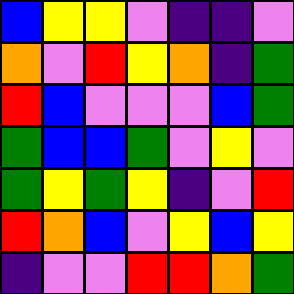[["blue", "yellow", "yellow", "violet", "indigo", "indigo", "violet"], ["orange", "violet", "red", "yellow", "orange", "indigo", "green"], ["red", "blue", "violet", "violet", "violet", "blue", "green"], ["green", "blue", "blue", "green", "violet", "yellow", "violet"], ["green", "yellow", "green", "yellow", "indigo", "violet", "red"], ["red", "orange", "blue", "violet", "yellow", "blue", "yellow"], ["indigo", "violet", "violet", "red", "red", "orange", "green"]]